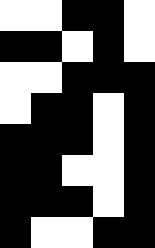[["white", "white", "black", "black", "white"], ["black", "black", "white", "black", "white"], ["white", "white", "black", "black", "black"], ["white", "black", "black", "white", "black"], ["black", "black", "black", "white", "black"], ["black", "black", "white", "white", "black"], ["black", "black", "black", "white", "black"], ["black", "white", "white", "black", "black"]]